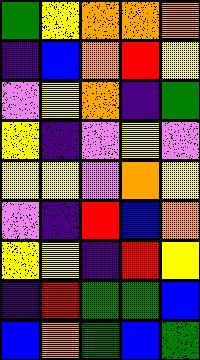[["green", "yellow", "orange", "orange", "orange"], ["indigo", "blue", "orange", "red", "yellow"], ["violet", "yellow", "orange", "indigo", "green"], ["yellow", "indigo", "violet", "yellow", "violet"], ["yellow", "yellow", "violet", "orange", "yellow"], ["violet", "indigo", "red", "blue", "orange"], ["yellow", "yellow", "indigo", "red", "yellow"], ["indigo", "red", "green", "green", "blue"], ["blue", "orange", "green", "blue", "green"]]